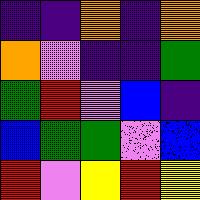[["indigo", "indigo", "orange", "indigo", "orange"], ["orange", "violet", "indigo", "indigo", "green"], ["green", "red", "violet", "blue", "indigo"], ["blue", "green", "green", "violet", "blue"], ["red", "violet", "yellow", "red", "yellow"]]